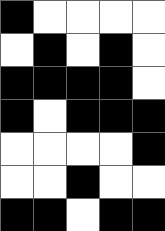[["black", "white", "white", "white", "white"], ["white", "black", "white", "black", "white"], ["black", "black", "black", "black", "white"], ["black", "white", "black", "black", "black"], ["white", "white", "white", "white", "black"], ["white", "white", "black", "white", "white"], ["black", "black", "white", "black", "black"]]